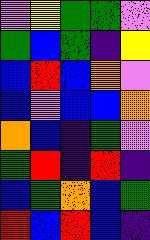[["violet", "yellow", "green", "green", "violet"], ["green", "blue", "green", "indigo", "yellow"], ["blue", "red", "blue", "orange", "violet"], ["blue", "violet", "blue", "blue", "orange"], ["orange", "blue", "indigo", "green", "violet"], ["green", "red", "indigo", "red", "indigo"], ["blue", "green", "orange", "blue", "green"], ["red", "blue", "red", "blue", "indigo"]]